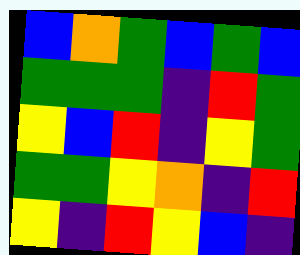[["blue", "orange", "green", "blue", "green", "blue"], ["green", "green", "green", "indigo", "red", "green"], ["yellow", "blue", "red", "indigo", "yellow", "green"], ["green", "green", "yellow", "orange", "indigo", "red"], ["yellow", "indigo", "red", "yellow", "blue", "indigo"]]